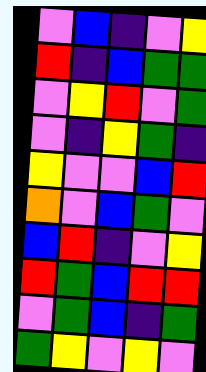[["violet", "blue", "indigo", "violet", "yellow"], ["red", "indigo", "blue", "green", "green"], ["violet", "yellow", "red", "violet", "green"], ["violet", "indigo", "yellow", "green", "indigo"], ["yellow", "violet", "violet", "blue", "red"], ["orange", "violet", "blue", "green", "violet"], ["blue", "red", "indigo", "violet", "yellow"], ["red", "green", "blue", "red", "red"], ["violet", "green", "blue", "indigo", "green"], ["green", "yellow", "violet", "yellow", "violet"]]